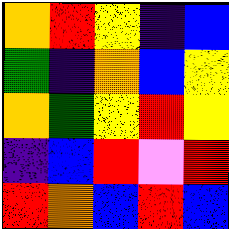[["orange", "red", "yellow", "indigo", "blue"], ["green", "indigo", "orange", "blue", "yellow"], ["orange", "green", "yellow", "red", "yellow"], ["indigo", "blue", "red", "violet", "red"], ["red", "orange", "blue", "red", "blue"]]